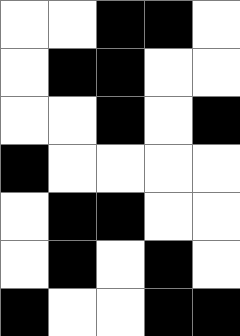[["white", "white", "black", "black", "white"], ["white", "black", "black", "white", "white"], ["white", "white", "black", "white", "black"], ["black", "white", "white", "white", "white"], ["white", "black", "black", "white", "white"], ["white", "black", "white", "black", "white"], ["black", "white", "white", "black", "black"]]